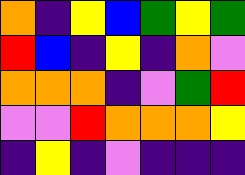[["orange", "indigo", "yellow", "blue", "green", "yellow", "green"], ["red", "blue", "indigo", "yellow", "indigo", "orange", "violet"], ["orange", "orange", "orange", "indigo", "violet", "green", "red"], ["violet", "violet", "red", "orange", "orange", "orange", "yellow"], ["indigo", "yellow", "indigo", "violet", "indigo", "indigo", "indigo"]]